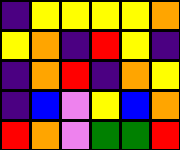[["indigo", "yellow", "yellow", "yellow", "yellow", "orange"], ["yellow", "orange", "indigo", "red", "yellow", "indigo"], ["indigo", "orange", "red", "indigo", "orange", "yellow"], ["indigo", "blue", "violet", "yellow", "blue", "orange"], ["red", "orange", "violet", "green", "green", "red"]]